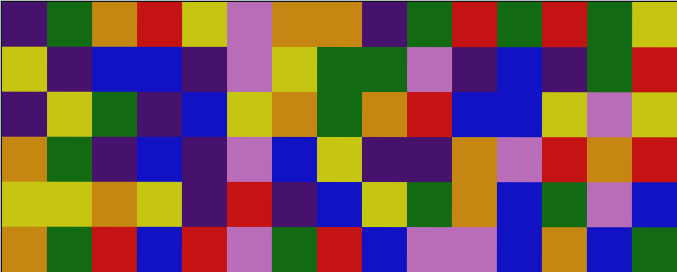[["indigo", "green", "orange", "red", "yellow", "violet", "orange", "orange", "indigo", "green", "red", "green", "red", "green", "yellow"], ["yellow", "indigo", "blue", "blue", "indigo", "violet", "yellow", "green", "green", "violet", "indigo", "blue", "indigo", "green", "red"], ["indigo", "yellow", "green", "indigo", "blue", "yellow", "orange", "green", "orange", "red", "blue", "blue", "yellow", "violet", "yellow"], ["orange", "green", "indigo", "blue", "indigo", "violet", "blue", "yellow", "indigo", "indigo", "orange", "violet", "red", "orange", "red"], ["yellow", "yellow", "orange", "yellow", "indigo", "red", "indigo", "blue", "yellow", "green", "orange", "blue", "green", "violet", "blue"], ["orange", "green", "red", "blue", "red", "violet", "green", "red", "blue", "violet", "violet", "blue", "orange", "blue", "green"]]